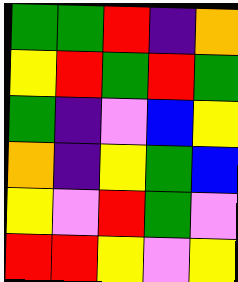[["green", "green", "red", "indigo", "orange"], ["yellow", "red", "green", "red", "green"], ["green", "indigo", "violet", "blue", "yellow"], ["orange", "indigo", "yellow", "green", "blue"], ["yellow", "violet", "red", "green", "violet"], ["red", "red", "yellow", "violet", "yellow"]]